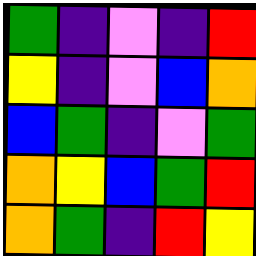[["green", "indigo", "violet", "indigo", "red"], ["yellow", "indigo", "violet", "blue", "orange"], ["blue", "green", "indigo", "violet", "green"], ["orange", "yellow", "blue", "green", "red"], ["orange", "green", "indigo", "red", "yellow"]]